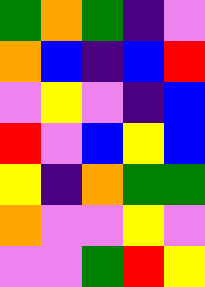[["green", "orange", "green", "indigo", "violet"], ["orange", "blue", "indigo", "blue", "red"], ["violet", "yellow", "violet", "indigo", "blue"], ["red", "violet", "blue", "yellow", "blue"], ["yellow", "indigo", "orange", "green", "green"], ["orange", "violet", "violet", "yellow", "violet"], ["violet", "violet", "green", "red", "yellow"]]